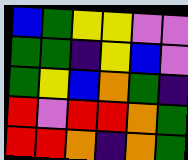[["blue", "green", "yellow", "yellow", "violet", "violet"], ["green", "green", "indigo", "yellow", "blue", "violet"], ["green", "yellow", "blue", "orange", "green", "indigo"], ["red", "violet", "red", "red", "orange", "green"], ["red", "red", "orange", "indigo", "orange", "green"]]